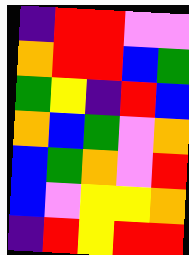[["indigo", "red", "red", "violet", "violet"], ["orange", "red", "red", "blue", "green"], ["green", "yellow", "indigo", "red", "blue"], ["orange", "blue", "green", "violet", "orange"], ["blue", "green", "orange", "violet", "red"], ["blue", "violet", "yellow", "yellow", "orange"], ["indigo", "red", "yellow", "red", "red"]]